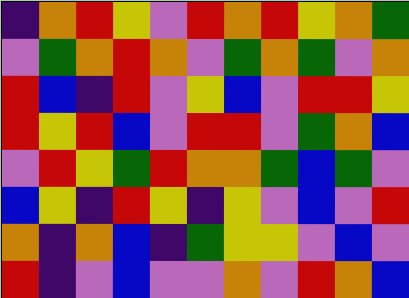[["indigo", "orange", "red", "yellow", "violet", "red", "orange", "red", "yellow", "orange", "green"], ["violet", "green", "orange", "red", "orange", "violet", "green", "orange", "green", "violet", "orange"], ["red", "blue", "indigo", "red", "violet", "yellow", "blue", "violet", "red", "red", "yellow"], ["red", "yellow", "red", "blue", "violet", "red", "red", "violet", "green", "orange", "blue"], ["violet", "red", "yellow", "green", "red", "orange", "orange", "green", "blue", "green", "violet"], ["blue", "yellow", "indigo", "red", "yellow", "indigo", "yellow", "violet", "blue", "violet", "red"], ["orange", "indigo", "orange", "blue", "indigo", "green", "yellow", "yellow", "violet", "blue", "violet"], ["red", "indigo", "violet", "blue", "violet", "violet", "orange", "violet", "red", "orange", "blue"]]